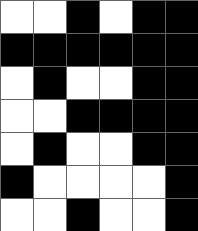[["white", "white", "black", "white", "black", "black"], ["black", "black", "black", "black", "black", "black"], ["white", "black", "white", "white", "black", "black"], ["white", "white", "black", "black", "black", "black"], ["white", "black", "white", "white", "black", "black"], ["black", "white", "white", "white", "white", "black"], ["white", "white", "black", "white", "white", "black"]]